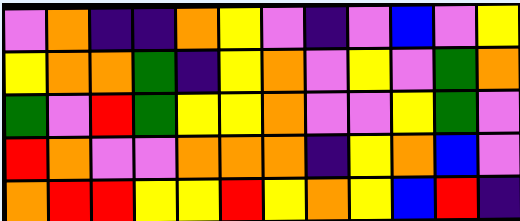[["violet", "orange", "indigo", "indigo", "orange", "yellow", "violet", "indigo", "violet", "blue", "violet", "yellow"], ["yellow", "orange", "orange", "green", "indigo", "yellow", "orange", "violet", "yellow", "violet", "green", "orange"], ["green", "violet", "red", "green", "yellow", "yellow", "orange", "violet", "violet", "yellow", "green", "violet"], ["red", "orange", "violet", "violet", "orange", "orange", "orange", "indigo", "yellow", "orange", "blue", "violet"], ["orange", "red", "red", "yellow", "yellow", "red", "yellow", "orange", "yellow", "blue", "red", "indigo"]]